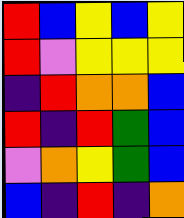[["red", "blue", "yellow", "blue", "yellow"], ["red", "violet", "yellow", "yellow", "yellow"], ["indigo", "red", "orange", "orange", "blue"], ["red", "indigo", "red", "green", "blue"], ["violet", "orange", "yellow", "green", "blue"], ["blue", "indigo", "red", "indigo", "orange"]]